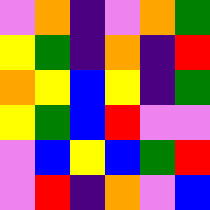[["violet", "orange", "indigo", "violet", "orange", "green"], ["yellow", "green", "indigo", "orange", "indigo", "red"], ["orange", "yellow", "blue", "yellow", "indigo", "green"], ["yellow", "green", "blue", "red", "violet", "violet"], ["violet", "blue", "yellow", "blue", "green", "red"], ["violet", "red", "indigo", "orange", "violet", "blue"]]